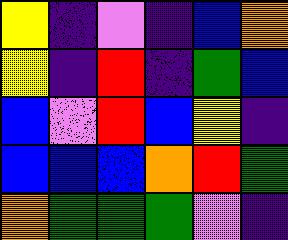[["yellow", "indigo", "violet", "indigo", "blue", "orange"], ["yellow", "indigo", "red", "indigo", "green", "blue"], ["blue", "violet", "red", "blue", "yellow", "indigo"], ["blue", "blue", "blue", "orange", "red", "green"], ["orange", "green", "green", "green", "violet", "indigo"]]